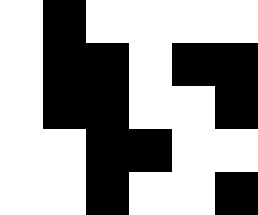[["white", "black", "white", "white", "white", "white"], ["white", "black", "black", "white", "black", "black"], ["white", "black", "black", "white", "white", "black"], ["white", "white", "black", "black", "white", "white"], ["white", "white", "black", "white", "white", "black"]]